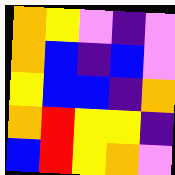[["orange", "yellow", "violet", "indigo", "violet"], ["orange", "blue", "indigo", "blue", "violet"], ["yellow", "blue", "blue", "indigo", "orange"], ["orange", "red", "yellow", "yellow", "indigo"], ["blue", "red", "yellow", "orange", "violet"]]